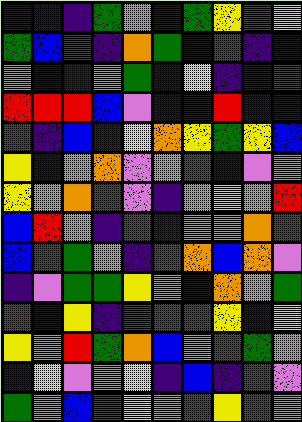[["indigo", "blue", "indigo", "green", "violet", "indigo", "green", "yellow", "red", "yellow"], ["green", "blue", "green", "indigo", "orange", "green", "blue", "green", "indigo", "blue"], ["violet", "blue", "indigo", "violet", "green", "blue", "yellow", "indigo", "indigo", "red"], ["red", "red", "red", "blue", "violet", "blue", "indigo", "red", "blue", "indigo"], ["green", "indigo", "blue", "indigo", "yellow", "orange", "yellow", "green", "yellow", "blue"], ["yellow", "blue", "orange", "orange", "violet", "orange", "red", "blue", "violet", "violet"], ["yellow", "orange", "orange", "green", "violet", "indigo", "orange", "yellow", "orange", "red"], ["blue", "red", "orange", "indigo", "red", "indigo", "violet", "orange", "orange", "green"], ["blue", "green", "green", "orange", "indigo", "red", "orange", "blue", "orange", "violet"], ["indigo", "violet", "green", "green", "yellow", "violet", "blue", "orange", "violet", "green"], ["red", "blue", "yellow", "indigo", "red", "red", "green", "yellow", "blue", "yellow"], ["yellow", "orange", "red", "green", "orange", "blue", "orange", "red", "green", "violet"], ["blue", "yellow", "violet", "violet", "yellow", "indigo", "blue", "indigo", "green", "violet"], ["green", "violet", "blue", "red", "yellow", "violet", "green", "yellow", "green", "violet"]]